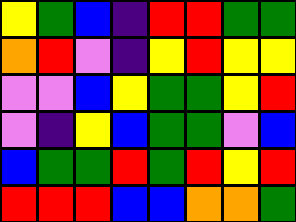[["yellow", "green", "blue", "indigo", "red", "red", "green", "green"], ["orange", "red", "violet", "indigo", "yellow", "red", "yellow", "yellow"], ["violet", "violet", "blue", "yellow", "green", "green", "yellow", "red"], ["violet", "indigo", "yellow", "blue", "green", "green", "violet", "blue"], ["blue", "green", "green", "red", "green", "red", "yellow", "red"], ["red", "red", "red", "blue", "blue", "orange", "orange", "green"]]